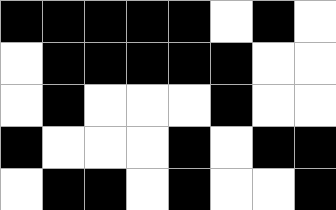[["black", "black", "black", "black", "black", "white", "black", "white"], ["white", "black", "black", "black", "black", "black", "white", "white"], ["white", "black", "white", "white", "white", "black", "white", "white"], ["black", "white", "white", "white", "black", "white", "black", "black"], ["white", "black", "black", "white", "black", "white", "white", "black"]]